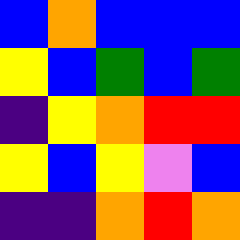[["blue", "orange", "blue", "blue", "blue"], ["yellow", "blue", "green", "blue", "green"], ["indigo", "yellow", "orange", "red", "red"], ["yellow", "blue", "yellow", "violet", "blue"], ["indigo", "indigo", "orange", "red", "orange"]]